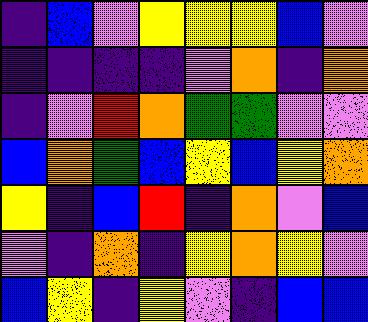[["indigo", "blue", "violet", "yellow", "yellow", "yellow", "blue", "violet"], ["indigo", "indigo", "indigo", "indigo", "violet", "orange", "indigo", "orange"], ["indigo", "violet", "red", "orange", "green", "green", "violet", "violet"], ["blue", "orange", "green", "blue", "yellow", "blue", "yellow", "orange"], ["yellow", "indigo", "blue", "red", "indigo", "orange", "violet", "blue"], ["violet", "indigo", "orange", "indigo", "yellow", "orange", "yellow", "violet"], ["blue", "yellow", "indigo", "yellow", "violet", "indigo", "blue", "blue"]]